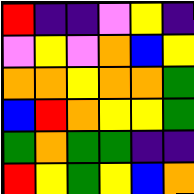[["red", "indigo", "indigo", "violet", "yellow", "indigo"], ["violet", "yellow", "violet", "orange", "blue", "yellow"], ["orange", "orange", "yellow", "orange", "orange", "green"], ["blue", "red", "orange", "yellow", "yellow", "green"], ["green", "orange", "green", "green", "indigo", "indigo"], ["red", "yellow", "green", "yellow", "blue", "orange"]]